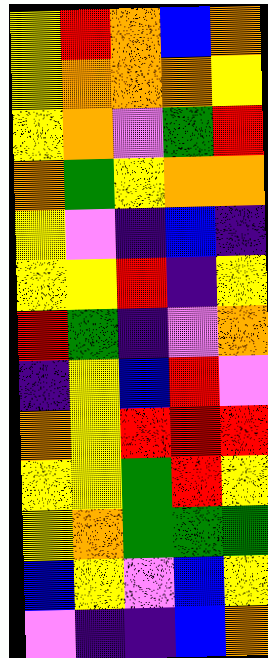[["yellow", "red", "orange", "blue", "orange"], ["yellow", "orange", "orange", "orange", "yellow"], ["yellow", "orange", "violet", "green", "red"], ["orange", "green", "yellow", "orange", "orange"], ["yellow", "violet", "indigo", "blue", "indigo"], ["yellow", "yellow", "red", "indigo", "yellow"], ["red", "green", "indigo", "violet", "orange"], ["indigo", "yellow", "blue", "red", "violet"], ["orange", "yellow", "red", "red", "red"], ["yellow", "yellow", "green", "red", "yellow"], ["yellow", "orange", "green", "green", "green"], ["blue", "yellow", "violet", "blue", "yellow"], ["violet", "indigo", "indigo", "blue", "orange"]]